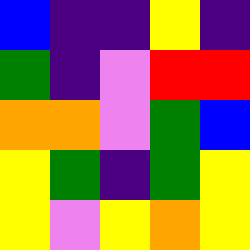[["blue", "indigo", "indigo", "yellow", "indigo"], ["green", "indigo", "violet", "red", "red"], ["orange", "orange", "violet", "green", "blue"], ["yellow", "green", "indigo", "green", "yellow"], ["yellow", "violet", "yellow", "orange", "yellow"]]